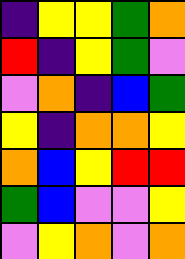[["indigo", "yellow", "yellow", "green", "orange"], ["red", "indigo", "yellow", "green", "violet"], ["violet", "orange", "indigo", "blue", "green"], ["yellow", "indigo", "orange", "orange", "yellow"], ["orange", "blue", "yellow", "red", "red"], ["green", "blue", "violet", "violet", "yellow"], ["violet", "yellow", "orange", "violet", "orange"]]